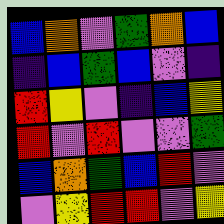[["blue", "orange", "violet", "green", "orange", "blue"], ["indigo", "blue", "green", "blue", "violet", "indigo"], ["red", "yellow", "violet", "indigo", "blue", "yellow"], ["red", "violet", "red", "violet", "violet", "green"], ["blue", "orange", "green", "blue", "red", "violet"], ["violet", "yellow", "red", "red", "violet", "yellow"]]